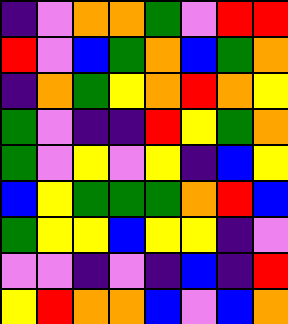[["indigo", "violet", "orange", "orange", "green", "violet", "red", "red"], ["red", "violet", "blue", "green", "orange", "blue", "green", "orange"], ["indigo", "orange", "green", "yellow", "orange", "red", "orange", "yellow"], ["green", "violet", "indigo", "indigo", "red", "yellow", "green", "orange"], ["green", "violet", "yellow", "violet", "yellow", "indigo", "blue", "yellow"], ["blue", "yellow", "green", "green", "green", "orange", "red", "blue"], ["green", "yellow", "yellow", "blue", "yellow", "yellow", "indigo", "violet"], ["violet", "violet", "indigo", "violet", "indigo", "blue", "indigo", "red"], ["yellow", "red", "orange", "orange", "blue", "violet", "blue", "orange"]]